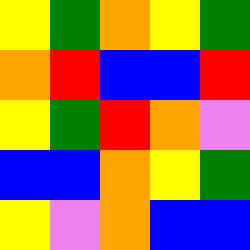[["yellow", "green", "orange", "yellow", "green"], ["orange", "red", "blue", "blue", "red"], ["yellow", "green", "red", "orange", "violet"], ["blue", "blue", "orange", "yellow", "green"], ["yellow", "violet", "orange", "blue", "blue"]]